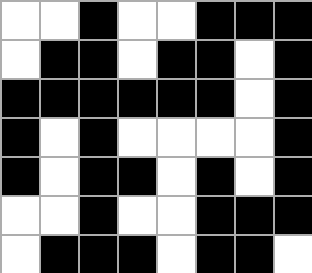[["white", "white", "black", "white", "white", "black", "black", "black"], ["white", "black", "black", "white", "black", "black", "white", "black"], ["black", "black", "black", "black", "black", "black", "white", "black"], ["black", "white", "black", "white", "white", "white", "white", "black"], ["black", "white", "black", "black", "white", "black", "white", "black"], ["white", "white", "black", "white", "white", "black", "black", "black"], ["white", "black", "black", "black", "white", "black", "black", "white"]]